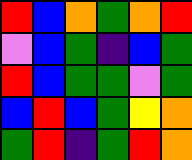[["red", "blue", "orange", "green", "orange", "red"], ["violet", "blue", "green", "indigo", "blue", "green"], ["red", "blue", "green", "green", "violet", "green"], ["blue", "red", "blue", "green", "yellow", "orange"], ["green", "red", "indigo", "green", "red", "orange"]]